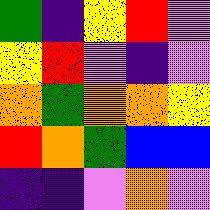[["green", "indigo", "yellow", "red", "violet"], ["yellow", "red", "violet", "indigo", "violet"], ["orange", "green", "orange", "orange", "yellow"], ["red", "orange", "green", "blue", "blue"], ["indigo", "indigo", "violet", "orange", "violet"]]